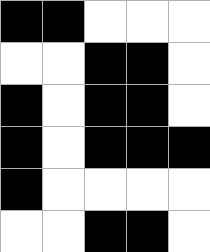[["black", "black", "white", "white", "white"], ["white", "white", "black", "black", "white"], ["black", "white", "black", "black", "white"], ["black", "white", "black", "black", "black"], ["black", "white", "white", "white", "white"], ["white", "white", "black", "black", "white"]]